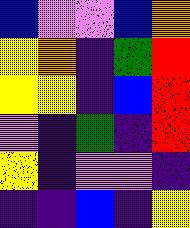[["blue", "violet", "violet", "blue", "orange"], ["yellow", "orange", "indigo", "green", "red"], ["yellow", "yellow", "indigo", "blue", "red"], ["violet", "indigo", "green", "indigo", "red"], ["yellow", "indigo", "violet", "violet", "indigo"], ["indigo", "indigo", "blue", "indigo", "yellow"]]